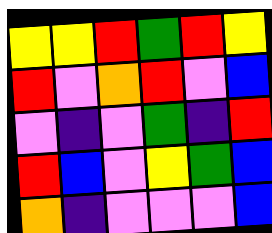[["yellow", "yellow", "red", "green", "red", "yellow"], ["red", "violet", "orange", "red", "violet", "blue"], ["violet", "indigo", "violet", "green", "indigo", "red"], ["red", "blue", "violet", "yellow", "green", "blue"], ["orange", "indigo", "violet", "violet", "violet", "blue"]]